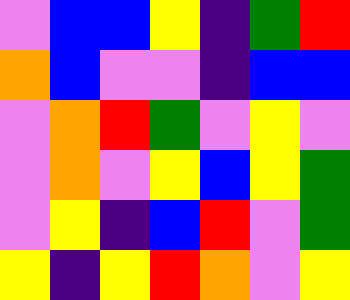[["violet", "blue", "blue", "yellow", "indigo", "green", "red"], ["orange", "blue", "violet", "violet", "indigo", "blue", "blue"], ["violet", "orange", "red", "green", "violet", "yellow", "violet"], ["violet", "orange", "violet", "yellow", "blue", "yellow", "green"], ["violet", "yellow", "indigo", "blue", "red", "violet", "green"], ["yellow", "indigo", "yellow", "red", "orange", "violet", "yellow"]]